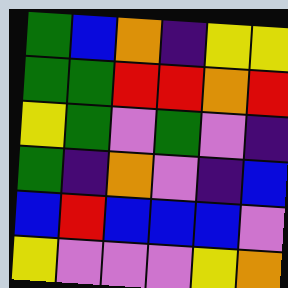[["green", "blue", "orange", "indigo", "yellow", "yellow"], ["green", "green", "red", "red", "orange", "red"], ["yellow", "green", "violet", "green", "violet", "indigo"], ["green", "indigo", "orange", "violet", "indigo", "blue"], ["blue", "red", "blue", "blue", "blue", "violet"], ["yellow", "violet", "violet", "violet", "yellow", "orange"]]